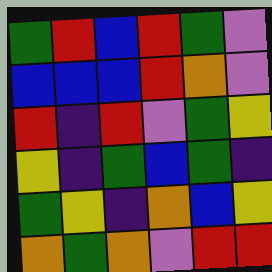[["green", "red", "blue", "red", "green", "violet"], ["blue", "blue", "blue", "red", "orange", "violet"], ["red", "indigo", "red", "violet", "green", "yellow"], ["yellow", "indigo", "green", "blue", "green", "indigo"], ["green", "yellow", "indigo", "orange", "blue", "yellow"], ["orange", "green", "orange", "violet", "red", "red"]]